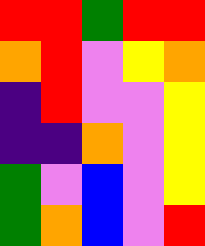[["red", "red", "green", "red", "red"], ["orange", "red", "violet", "yellow", "orange"], ["indigo", "red", "violet", "violet", "yellow"], ["indigo", "indigo", "orange", "violet", "yellow"], ["green", "violet", "blue", "violet", "yellow"], ["green", "orange", "blue", "violet", "red"]]